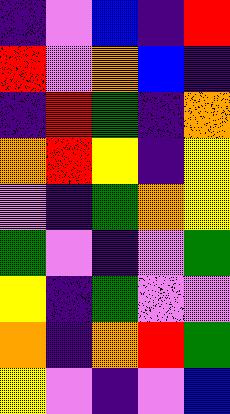[["indigo", "violet", "blue", "indigo", "red"], ["red", "violet", "orange", "blue", "indigo"], ["indigo", "red", "green", "indigo", "orange"], ["orange", "red", "yellow", "indigo", "yellow"], ["violet", "indigo", "green", "orange", "yellow"], ["green", "violet", "indigo", "violet", "green"], ["yellow", "indigo", "green", "violet", "violet"], ["orange", "indigo", "orange", "red", "green"], ["yellow", "violet", "indigo", "violet", "blue"]]